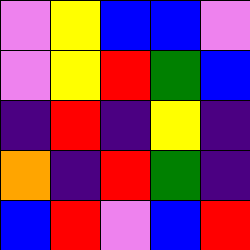[["violet", "yellow", "blue", "blue", "violet"], ["violet", "yellow", "red", "green", "blue"], ["indigo", "red", "indigo", "yellow", "indigo"], ["orange", "indigo", "red", "green", "indigo"], ["blue", "red", "violet", "blue", "red"]]